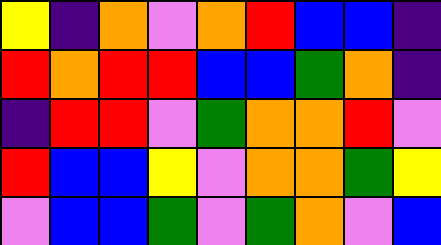[["yellow", "indigo", "orange", "violet", "orange", "red", "blue", "blue", "indigo"], ["red", "orange", "red", "red", "blue", "blue", "green", "orange", "indigo"], ["indigo", "red", "red", "violet", "green", "orange", "orange", "red", "violet"], ["red", "blue", "blue", "yellow", "violet", "orange", "orange", "green", "yellow"], ["violet", "blue", "blue", "green", "violet", "green", "orange", "violet", "blue"]]